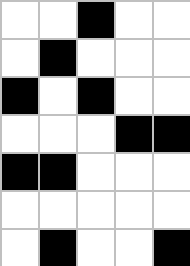[["white", "white", "black", "white", "white"], ["white", "black", "white", "white", "white"], ["black", "white", "black", "white", "white"], ["white", "white", "white", "black", "black"], ["black", "black", "white", "white", "white"], ["white", "white", "white", "white", "white"], ["white", "black", "white", "white", "black"]]